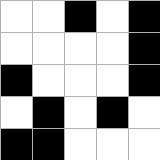[["white", "white", "black", "white", "black"], ["white", "white", "white", "white", "black"], ["black", "white", "white", "white", "black"], ["white", "black", "white", "black", "white"], ["black", "black", "white", "white", "white"]]